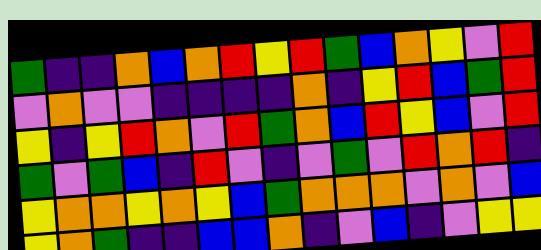[["green", "indigo", "indigo", "orange", "blue", "orange", "red", "yellow", "red", "green", "blue", "orange", "yellow", "violet", "red"], ["violet", "orange", "violet", "violet", "indigo", "indigo", "indigo", "indigo", "orange", "indigo", "yellow", "red", "blue", "green", "red"], ["yellow", "indigo", "yellow", "red", "orange", "violet", "red", "green", "orange", "blue", "red", "yellow", "blue", "violet", "red"], ["green", "violet", "green", "blue", "indigo", "red", "violet", "indigo", "violet", "green", "violet", "red", "orange", "red", "indigo"], ["yellow", "orange", "orange", "yellow", "orange", "yellow", "blue", "green", "orange", "orange", "orange", "violet", "orange", "violet", "blue"], ["yellow", "orange", "green", "indigo", "indigo", "blue", "blue", "orange", "indigo", "violet", "blue", "indigo", "violet", "yellow", "yellow"]]